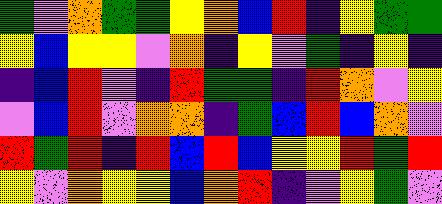[["green", "violet", "orange", "green", "green", "yellow", "orange", "blue", "red", "indigo", "yellow", "green", "green"], ["yellow", "blue", "yellow", "yellow", "violet", "orange", "indigo", "yellow", "violet", "green", "indigo", "yellow", "indigo"], ["indigo", "blue", "red", "violet", "indigo", "red", "green", "green", "indigo", "red", "orange", "violet", "yellow"], ["violet", "blue", "red", "violet", "orange", "orange", "indigo", "green", "blue", "red", "blue", "orange", "violet"], ["red", "green", "red", "indigo", "red", "blue", "red", "blue", "yellow", "yellow", "red", "green", "red"], ["yellow", "violet", "orange", "yellow", "yellow", "blue", "orange", "red", "indigo", "violet", "yellow", "green", "violet"]]